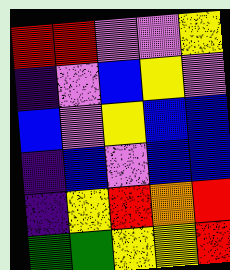[["red", "red", "violet", "violet", "yellow"], ["indigo", "violet", "blue", "yellow", "violet"], ["blue", "violet", "yellow", "blue", "blue"], ["indigo", "blue", "violet", "blue", "blue"], ["indigo", "yellow", "red", "orange", "red"], ["green", "green", "yellow", "yellow", "red"]]